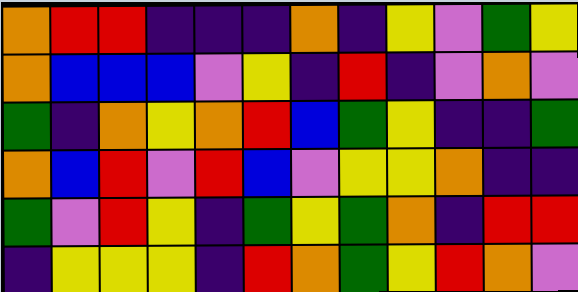[["orange", "red", "red", "indigo", "indigo", "indigo", "orange", "indigo", "yellow", "violet", "green", "yellow"], ["orange", "blue", "blue", "blue", "violet", "yellow", "indigo", "red", "indigo", "violet", "orange", "violet"], ["green", "indigo", "orange", "yellow", "orange", "red", "blue", "green", "yellow", "indigo", "indigo", "green"], ["orange", "blue", "red", "violet", "red", "blue", "violet", "yellow", "yellow", "orange", "indigo", "indigo"], ["green", "violet", "red", "yellow", "indigo", "green", "yellow", "green", "orange", "indigo", "red", "red"], ["indigo", "yellow", "yellow", "yellow", "indigo", "red", "orange", "green", "yellow", "red", "orange", "violet"]]